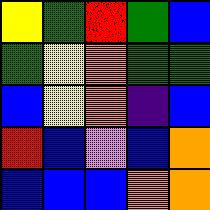[["yellow", "green", "red", "green", "blue"], ["green", "yellow", "orange", "green", "green"], ["blue", "yellow", "orange", "indigo", "blue"], ["red", "blue", "violet", "blue", "orange"], ["blue", "blue", "blue", "orange", "orange"]]